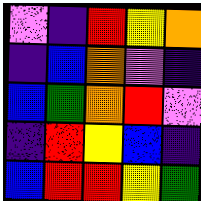[["violet", "indigo", "red", "yellow", "orange"], ["indigo", "blue", "orange", "violet", "indigo"], ["blue", "green", "orange", "red", "violet"], ["indigo", "red", "yellow", "blue", "indigo"], ["blue", "red", "red", "yellow", "green"]]